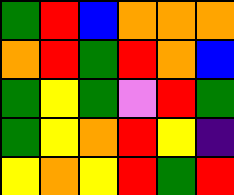[["green", "red", "blue", "orange", "orange", "orange"], ["orange", "red", "green", "red", "orange", "blue"], ["green", "yellow", "green", "violet", "red", "green"], ["green", "yellow", "orange", "red", "yellow", "indigo"], ["yellow", "orange", "yellow", "red", "green", "red"]]